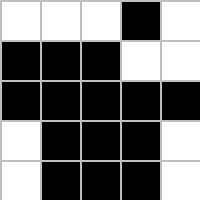[["white", "white", "white", "black", "white"], ["black", "black", "black", "white", "white"], ["black", "black", "black", "black", "black"], ["white", "black", "black", "black", "white"], ["white", "black", "black", "black", "white"]]